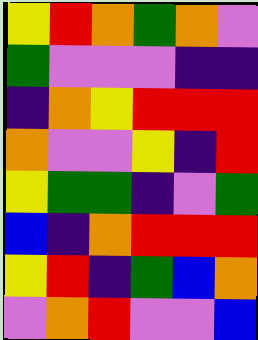[["yellow", "red", "orange", "green", "orange", "violet"], ["green", "violet", "violet", "violet", "indigo", "indigo"], ["indigo", "orange", "yellow", "red", "red", "red"], ["orange", "violet", "violet", "yellow", "indigo", "red"], ["yellow", "green", "green", "indigo", "violet", "green"], ["blue", "indigo", "orange", "red", "red", "red"], ["yellow", "red", "indigo", "green", "blue", "orange"], ["violet", "orange", "red", "violet", "violet", "blue"]]